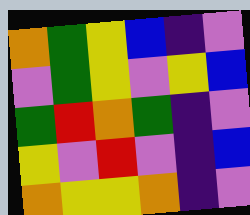[["orange", "green", "yellow", "blue", "indigo", "violet"], ["violet", "green", "yellow", "violet", "yellow", "blue"], ["green", "red", "orange", "green", "indigo", "violet"], ["yellow", "violet", "red", "violet", "indigo", "blue"], ["orange", "yellow", "yellow", "orange", "indigo", "violet"]]